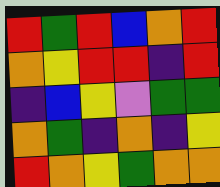[["red", "green", "red", "blue", "orange", "red"], ["orange", "yellow", "red", "red", "indigo", "red"], ["indigo", "blue", "yellow", "violet", "green", "green"], ["orange", "green", "indigo", "orange", "indigo", "yellow"], ["red", "orange", "yellow", "green", "orange", "orange"]]